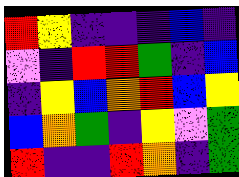[["red", "yellow", "indigo", "indigo", "indigo", "blue", "indigo"], ["violet", "indigo", "red", "red", "green", "indigo", "blue"], ["indigo", "yellow", "blue", "orange", "red", "blue", "yellow"], ["blue", "orange", "green", "indigo", "yellow", "violet", "green"], ["red", "indigo", "indigo", "red", "orange", "indigo", "green"]]